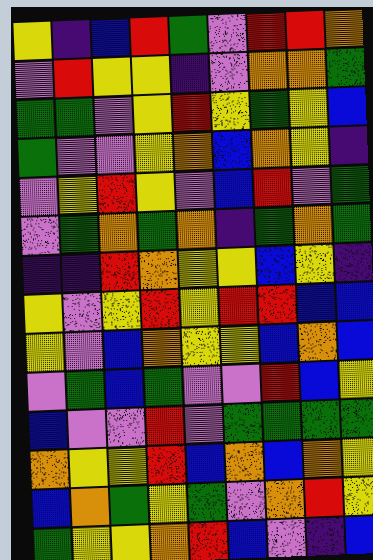[["yellow", "indigo", "blue", "red", "green", "violet", "red", "red", "orange"], ["violet", "red", "yellow", "yellow", "indigo", "violet", "orange", "orange", "green"], ["green", "green", "violet", "yellow", "red", "yellow", "green", "yellow", "blue"], ["green", "violet", "violet", "yellow", "orange", "blue", "orange", "yellow", "indigo"], ["violet", "yellow", "red", "yellow", "violet", "blue", "red", "violet", "green"], ["violet", "green", "orange", "green", "orange", "indigo", "green", "orange", "green"], ["indigo", "indigo", "red", "orange", "yellow", "yellow", "blue", "yellow", "indigo"], ["yellow", "violet", "yellow", "red", "yellow", "red", "red", "blue", "blue"], ["yellow", "violet", "blue", "orange", "yellow", "yellow", "blue", "orange", "blue"], ["violet", "green", "blue", "green", "violet", "violet", "red", "blue", "yellow"], ["blue", "violet", "violet", "red", "violet", "green", "green", "green", "green"], ["orange", "yellow", "yellow", "red", "blue", "orange", "blue", "orange", "yellow"], ["blue", "orange", "green", "yellow", "green", "violet", "orange", "red", "yellow"], ["green", "yellow", "yellow", "orange", "red", "blue", "violet", "indigo", "blue"]]